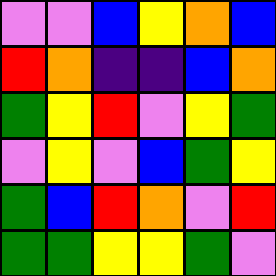[["violet", "violet", "blue", "yellow", "orange", "blue"], ["red", "orange", "indigo", "indigo", "blue", "orange"], ["green", "yellow", "red", "violet", "yellow", "green"], ["violet", "yellow", "violet", "blue", "green", "yellow"], ["green", "blue", "red", "orange", "violet", "red"], ["green", "green", "yellow", "yellow", "green", "violet"]]